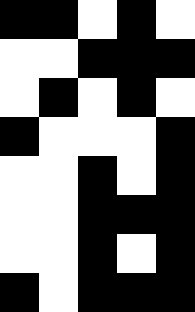[["black", "black", "white", "black", "white"], ["white", "white", "black", "black", "black"], ["white", "black", "white", "black", "white"], ["black", "white", "white", "white", "black"], ["white", "white", "black", "white", "black"], ["white", "white", "black", "black", "black"], ["white", "white", "black", "white", "black"], ["black", "white", "black", "black", "black"]]